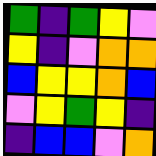[["green", "indigo", "green", "yellow", "violet"], ["yellow", "indigo", "violet", "orange", "orange"], ["blue", "yellow", "yellow", "orange", "blue"], ["violet", "yellow", "green", "yellow", "indigo"], ["indigo", "blue", "blue", "violet", "orange"]]